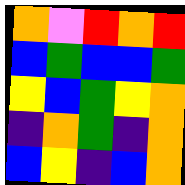[["orange", "violet", "red", "orange", "red"], ["blue", "green", "blue", "blue", "green"], ["yellow", "blue", "green", "yellow", "orange"], ["indigo", "orange", "green", "indigo", "orange"], ["blue", "yellow", "indigo", "blue", "orange"]]